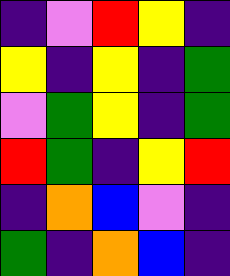[["indigo", "violet", "red", "yellow", "indigo"], ["yellow", "indigo", "yellow", "indigo", "green"], ["violet", "green", "yellow", "indigo", "green"], ["red", "green", "indigo", "yellow", "red"], ["indigo", "orange", "blue", "violet", "indigo"], ["green", "indigo", "orange", "blue", "indigo"]]